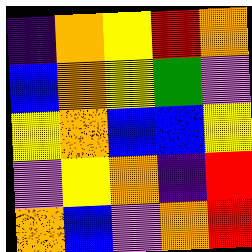[["indigo", "orange", "yellow", "red", "orange"], ["blue", "orange", "yellow", "green", "violet"], ["yellow", "orange", "blue", "blue", "yellow"], ["violet", "yellow", "orange", "indigo", "red"], ["orange", "blue", "violet", "orange", "red"]]